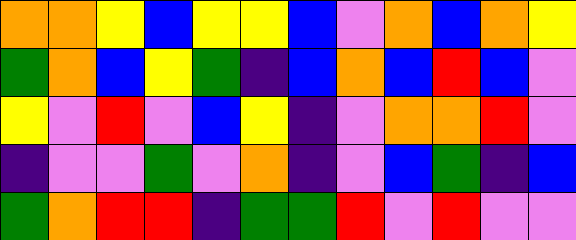[["orange", "orange", "yellow", "blue", "yellow", "yellow", "blue", "violet", "orange", "blue", "orange", "yellow"], ["green", "orange", "blue", "yellow", "green", "indigo", "blue", "orange", "blue", "red", "blue", "violet"], ["yellow", "violet", "red", "violet", "blue", "yellow", "indigo", "violet", "orange", "orange", "red", "violet"], ["indigo", "violet", "violet", "green", "violet", "orange", "indigo", "violet", "blue", "green", "indigo", "blue"], ["green", "orange", "red", "red", "indigo", "green", "green", "red", "violet", "red", "violet", "violet"]]